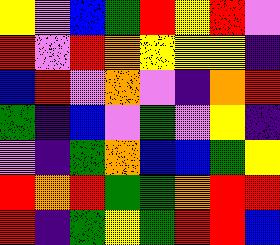[["yellow", "violet", "blue", "green", "red", "yellow", "red", "violet"], ["red", "violet", "red", "orange", "yellow", "yellow", "yellow", "indigo"], ["blue", "red", "violet", "orange", "violet", "indigo", "orange", "red"], ["green", "indigo", "blue", "violet", "green", "violet", "yellow", "indigo"], ["violet", "indigo", "green", "orange", "blue", "blue", "green", "yellow"], ["red", "orange", "red", "green", "green", "orange", "red", "red"], ["red", "indigo", "green", "yellow", "green", "red", "red", "blue"]]